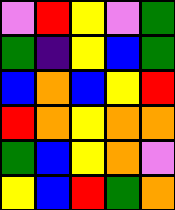[["violet", "red", "yellow", "violet", "green"], ["green", "indigo", "yellow", "blue", "green"], ["blue", "orange", "blue", "yellow", "red"], ["red", "orange", "yellow", "orange", "orange"], ["green", "blue", "yellow", "orange", "violet"], ["yellow", "blue", "red", "green", "orange"]]